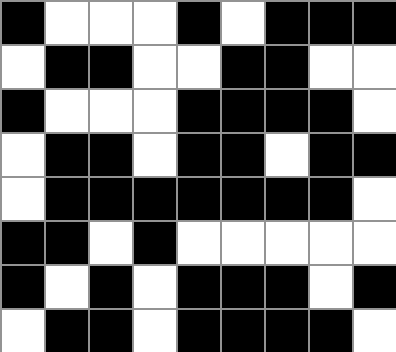[["black", "white", "white", "white", "black", "white", "black", "black", "black"], ["white", "black", "black", "white", "white", "black", "black", "white", "white"], ["black", "white", "white", "white", "black", "black", "black", "black", "white"], ["white", "black", "black", "white", "black", "black", "white", "black", "black"], ["white", "black", "black", "black", "black", "black", "black", "black", "white"], ["black", "black", "white", "black", "white", "white", "white", "white", "white"], ["black", "white", "black", "white", "black", "black", "black", "white", "black"], ["white", "black", "black", "white", "black", "black", "black", "black", "white"]]